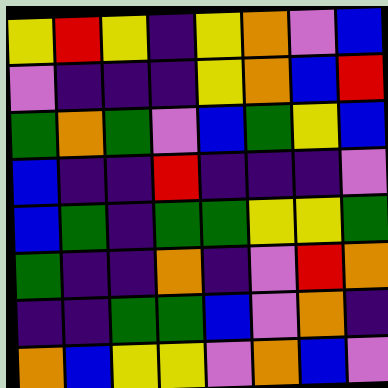[["yellow", "red", "yellow", "indigo", "yellow", "orange", "violet", "blue"], ["violet", "indigo", "indigo", "indigo", "yellow", "orange", "blue", "red"], ["green", "orange", "green", "violet", "blue", "green", "yellow", "blue"], ["blue", "indigo", "indigo", "red", "indigo", "indigo", "indigo", "violet"], ["blue", "green", "indigo", "green", "green", "yellow", "yellow", "green"], ["green", "indigo", "indigo", "orange", "indigo", "violet", "red", "orange"], ["indigo", "indigo", "green", "green", "blue", "violet", "orange", "indigo"], ["orange", "blue", "yellow", "yellow", "violet", "orange", "blue", "violet"]]